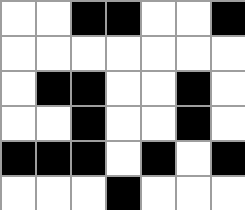[["white", "white", "black", "black", "white", "white", "black"], ["white", "white", "white", "white", "white", "white", "white"], ["white", "black", "black", "white", "white", "black", "white"], ["white", "white", "black", "white", "white", "black", "white"], ["black", "black", "black", "white", "black", "white", "black"], ["white", "white", "white", "black", "white", "white", "white"]]